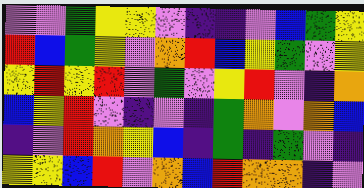[["violet", "violet", "green", "yellow", "yellow", "violet", "indigo", "indigo", "violet", "blue", "green", "yellow"], ["red", "blue", "green", "yellow", "violet", "orange", "red", "blue", "yellow", "green", "violet", "yellow"], ["yellow", "red", "yellow", "red", "violet", "green", "violet", "yellow", "red", "violet", "indigo", "orange"], ["blue", "yellow", "red", "violet", "indigo", "violet", "indigo", "green", "orange", "violet", "orange", "blue"], ["indigo", "violet", "red", "orange", "yellow", "blue", "indigo", "green", "indigo", "green", "violet", "indigo"], ["yellow", "yellow", "blue", "red", "violet", "orange", "blue", "red", "orange", "orange", "indigo", "violet"]]